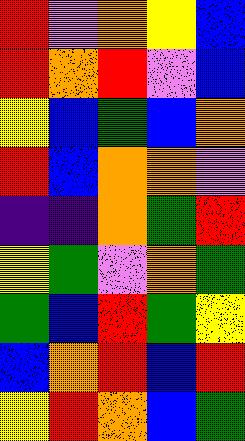[["red", "violet", "orange", "yellow", "blue"], ["red", "orange", "red", "violet", "blue"], ["yellow", "blue", "green", "blue", "orange"], ["red", "blue", "orange", "orange", "violet"], ["indigo", "indigo", "orange", "green", "red"], ["yellow", "green", "violet", "orange", "green"], ["green", "blue", "red", "green", "yellow"], ["blue", "orange", "red", "blue", "red"], ["yellow", "red", "orange", "blue", "green"]]